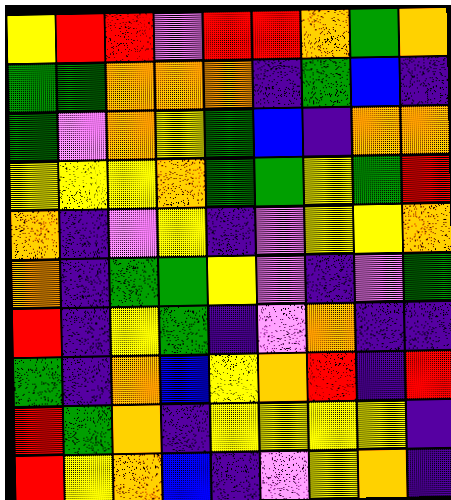[["yellow", "red", "red", "violet", "red", "red", "orange", "green", "orange"], ["green", "green", "orange", "orange", "orange", "indigo", "green", "blue", "indigo"], ["green", "violet", "orange", "yellow", "green", "blue", "indigo", "orange", "orange"], ["yellow", "yellow", "yellow", "orange", "green", "green", "yellow", "green", "red"], ["orange", "indigo", "violet", "yellow", "indigo", "violet", "yellow", "yellow", "orange"], ["orange", "indigo", "green", "green", "yellow", "violet", "indigo", "violet", "green"], ["red", "indigo", "yellow", "green", "indigo", "violet", "orange", "indigo", "indigo"], ["green", "indigo", "orange", "blue", "yellow", "orange", "red", "indigo", "red"], ["red", "green", "orange", "indigo", "yellow", "yellow", "yellow", "yellow", "indigo"], ["red", "yellow", "orange", "blue", "indigo", "violet", "yellow", "orange", "indigo"]]